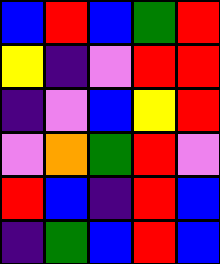[["blue", "red", "blue", "green", "red"], ["yellow", "indigo", "violet", "red", "red"], ["indigo", "violet", "blue", "yellow", "red"], ["violet", "orange", "green", "red", "violet"], ["red", "blue", "indigo", "red", "blue"], ["indigo", "green", "blue", "red", "blue"]]